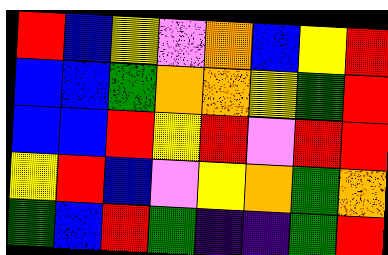[["red", "blue", "yellow", "violet", "orange", "blue", "yellow", "red"], ["blue", "blue", "green", "orange", "orange", "yellow", "green", "red"], ["blue", "blue", "red", "yellow", "red", "violet", "red", "red"], ["yellow", "red", "blue", "violet", "yellow", "orange", "green", "orange"], ["green", "blue", "red", "green", "indigo", "indigo", "green", "red"]]